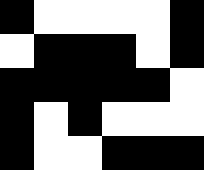[["black", "white", "white", "white", "white", "black"], ["white", "black", "black", "black", "white", "black"], ["black", "black", "black", "black", "black", "white"], ["black", "white", "black", "white", "white", "white"], ["black", "white", "white", "black", "black", "black"]]